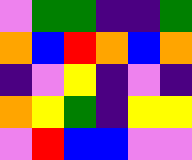[["violet", "green", "green", "indigo", "indigo", "green"], ["orange", "blue", "red", "orange", "blue", "orange"], ["indigo", "violet", "yellow", "indigo", "violet", "indigo"], ["orange", "yellow", "green", "indigo", "yellow", "yellow"], ["violet", "red", "blue", "blue", "violet", "violet"]]